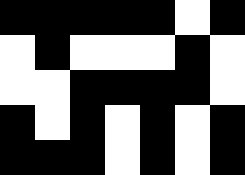[["black", "black", "black", "black", "black", "white", "black"], ["white", "black", "white", "white", "white", "black", "white"], ["white", "white", "black", "black", "black", "black", "white"], ["black", "white", "black", "white", "black", "white", "black"], ["black", "black", "black", "white", "black", "white", "black"]]